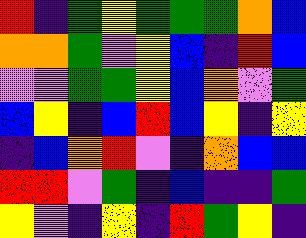[["red", "indigo", "green", "yellow", "green", "green", "green", "orange", "blue"], ["orange", "orange", "green", "violet", "yellow", "blue", "indigo", "red", "blue"], ["violet", "violet", "green", "green", "yellow", "blue", "orange", "violet", "green"], ["blue", "yellow", "indigo", "blue", "red", "blue", "yellow", "indigo", "yellow"], ["indigo", "blue", "orange", "red", "violet", "indigo", "orange", "blue", "blue"], ["red", "red", "violet", "green", "indigo", "blue", "indigo", "indigo", "green"], ["yellow", "violet", "indigo", "yellow", "indigo", "red", "green", "yellow", "indigo"]]